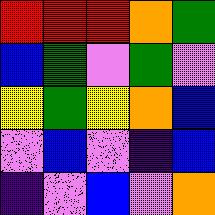[["red", "red", "red", "orange", "green"], ["blue", "green", "violet", "green", "violet"], ["yellow", "green", "yellow", "orange", "blue"], ["violet", "blue", "violet", "indigo", "blue"], ["indigo", "violet", "blue", "violet", "orange"]]